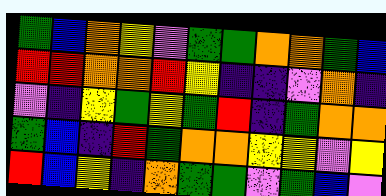[["green", "blue", "orange", "yellow", "violet", "green", "green", "orange", "orange", "green", "blue"], ["red", "red", "orange", "orange", "red", "yellow", "indigo", "indigo", "violet", "orange", "indigo"], ["violet", "indigo", "yellow", "green", "yellow", "green", "red", "indigo", "green", "orange", "orange"], ["green", "blue", "indigo", "red", "green", "orange", "orange", "yellow", "yellow", "violet", "yellow"], ["red", "blue", "yellow", "indigo", "orange", "green", "green", "violet", "green", "blue", "violet"]]